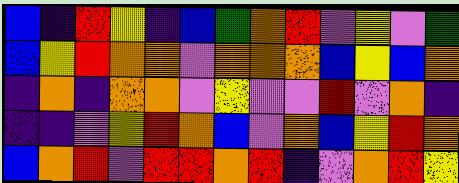[["blue", "indigo", "red", "yellow", "indigo", "blue", "green", "orange", "red", "violet", "yellow", "violet", "green"], ["blue", "yellow", "red", "orange", "orange", "violet", "orange", "orange", "orange", "blue", "yellow", "blue", "orange"], ["indigo", "orange", "indigo", "orange", "orange", "violet", "yellow", "violet", "violet", "red", "violet", "orange", "indigo"], ["indigo", "indigo", "violet", "yellow", "red", "orange", "blue", "violet", "orange", "blue", "yellow", "red", "orange"], ["blue", "orange", "red", "violet", "red", "red", "orange", "red", "indigo", "violet", "orange", "red", "yellow"]]